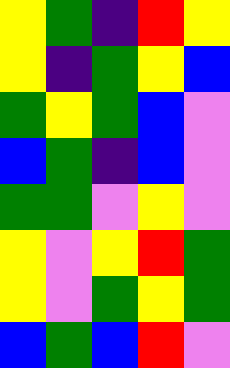[["yellow", "green", "indigo", "red", "yellow"], ["yellow", "indigo", "green", "yellow", "blue"], ["green", "yellow", "green", "blue", "violet"], ["blue", "green", "indigo", "blue", "violet"], ["green", "green", "violet", "yellow", "violet"], ["yellow", "violet", "yellow", "red", "green"], ["yellow", "violet", "green", "yellow", "green"], ["blue", "green", "blue", "red", "violet"]]